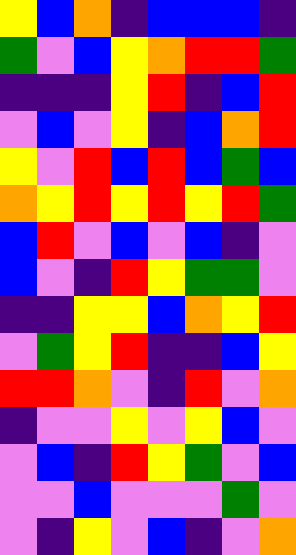[["yellow", "blue", "orange", "indigo", "blue", "blue", "blue", "indigo"], ["green", "violet", "blue", "yellow", "orange", "red", "red", "green"], ["indigo", "indigo", "indigo", "yellow", "red", "indigo", "blue", "red"], ["violet", "blue", "violet", "yellow", "indigo", "blue", "orange", "red"], ["yellow", "violet", "red", "blue", "red", "blue", "green", "blue"], ["orange", "yellow", "red", "yellow", "red", "yellow", "red", "green"], ["blue", "red", "violet", "blue", "violet", "blue", "indigo", "violet"], ["blue", "violet", "indigo", "red", "yellow", "green", "green", "violet"], ["indigo", "indigo", "yellow", "yellow", "blue", "orange", "yellow", "red"], ["violet", "green", "yellow", "red", "indigo", "indigo", "blue", "yellow"], ["red", "red", "orange", "violet", "indigo", "red", "violet", "orange"], ["indigo", "violet", "violet", "yellow", "violet", "yellow", "blue", "violet"], ["violet", "blue", "indigo", "red", "yellow", "green", "violet", "blue"], ["violet", "violet", "blue", "violet", "violet", "violet", "green", "violet"], ["violet", "indigo", "yellow", "violet", "blue", "indigo", "violet", "orange"]]